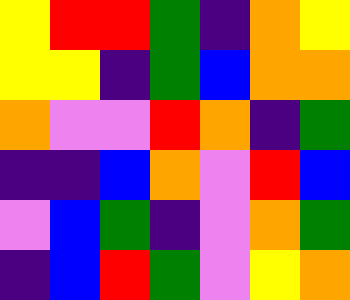[["yellow", "red", "red", "green", "indigo", "orange", "yellow"], ["yellow", "yellow", "indigo", "green", "blue", "orange", "orange"], ["orange", "violet", "violet", "red", "orange", "indigo", "green"], ["indigo", "indigo", "blue", "orange", "violet", "red", "blue"], ["violet", "blue", "green", "indigo", "violet", "orange", "green"], ["indigo", "blue", "red", "green", "violet", "yellow", "orange"]]